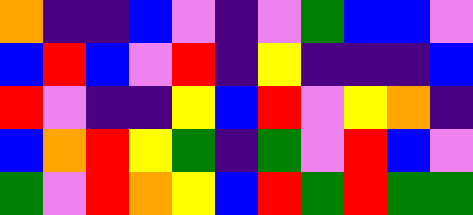[["orange", "indigo", "indigo", "blue", "violet", "indigo", "violet", "green", "blue", "blue", "violet"], ["blue", "red", "blue", "violet", "red", "indigo", "yellow", "indigo", "indigo", "indigo", "blue"], ["red", "violet", "indigo", "indigo", "yellow", "blue", "red", "violet", "yellow", "orange", "indigo"], ["blue", "orange", "red", "yellow", "green", "indigo", "green", "violet", "red", "blue", "violet"], ["green", "violet", "red", "orange", "yellow", "blue", "red", "green", "red", "green", "green"]]